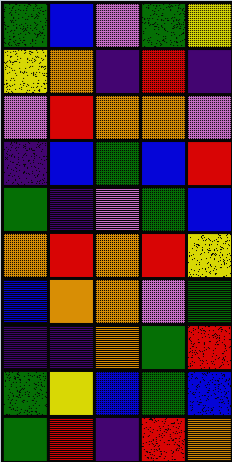[["green", "blue", "violet", "green", "yellow"], ["yellow", "orange", "indigo", "red", "indigo"], ["violet", "red", "orange", "orange", "violet"], ["indigo", "blue", "green", "blue", "red"], ["green", "indigo", "violet", "green", "blue"], ["orange", "red", "orange", "red", "yellow"], ["blue", "orange", "orange", "violet", "green"], ["indigo", "indigo", "orange", "green", "red"], ["green", "yellow", "blue", "green", "blue"], ["green", "red", "indigo", "red", "orange"]]